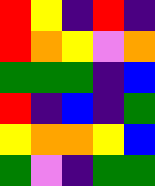[["red", "yellow", "indigo", "red", "indigo"], ["red", "orange", "yellow", "violet", "orange"], ["green", "green", "green", "indigo", "blue"], ["red", "indigo", "blue", "indigo", "green"], ["yellow", "orange", "orange", "yellow", "blue"], ["green", "violet", "indigo", "green", "green"]]